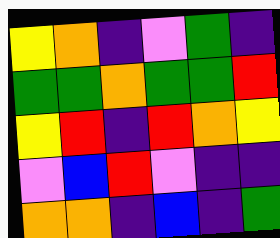[["yellow", "orange", "indigo", "violet", "green", "indigo"], ["green", "green", "orange", "green", "green", "red"], ["yellow", "red", "indigo", "red", "orange", "yellow"], ["violet", "blue", "red", "violet", "indigo", "indigo"], ["orange", "orange", "indigo", "blue", "indigo", "green"]]